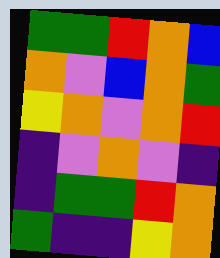[["green", "green", "red", "orange", "blue"], ["orange", "violet", "blue", "orange", "green"], ["yellow", "orange", "violet", "orange", "red"], ["indigo", "violet", "orange", "violet", "indigo"], ["indigo", "green", "green", "red", "orange"], ["green", "indigo", "indigo", "yellow", "orange"]]